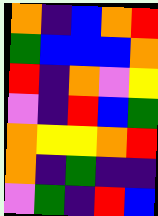[["orange", "indigo", "blue", "orange", "red"], ["green", "blue", "blue", "blue", "orange"], ["red", "indigo", "orange", "violet", "yellow"], ["violet", "indigo", "red", "blue", "green"], ["orange", "yellow", "yellow", "orange", "red"], ["orange", "indigo", "green", "indigo", "indigo"], ["violet", "green", "indigo", "red", "blue"]]